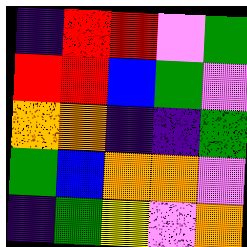[["indigo", "red", "red", "violet", "green"], ["red", "red", "blue", "green", "violet"], ["orange", "orange", "indigo", "indigo", "green"], ["green", "blue", "orange", "orange", "violet"], ["indigo", "green", "yellow", "violet", "orange"]]